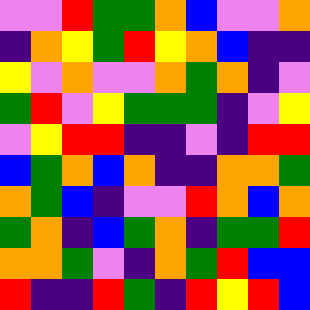[["violet", "violet", "red", "green", "green", "orange", "blue", "violet", "violet", "orange"], ["indigo", "orange", "yellow", "green", "red", "yellow", "orange", "blue", "indigo", "indigo"], ["yellow", "violet", "orange", "violet", "violet", "orange", "green", "orange", "indigo", "violet"], ["green", "red", "violet", "yellow", "green", "green", "green", "indigo", "violet", "yellow"], ["violet", "yellow", "red", "red", "indigo", "indigo", "violet", "indigo", "red", "red"], ["blue", "green", "orange", "blue", "orange", "indigo", "indigo", "orange", "orange", "green"], ["orange", "green", "blue", "indigo", "violet", "violet", "red", "orange", "blue", "orange"], ["green", "orange", "indigo", "blue", "green", "orange", "indigo", "green", "green", "red"], ["orange", "orange", "green", "violet", "indigo", "orange", "green", "red", "blue", "blue"], ["red", "indigo", "indigo", "red", "green", "indigo", "red", "yellow", "red", "blue"]]